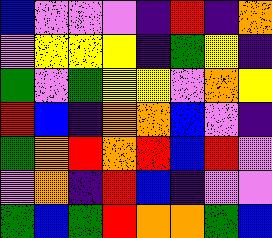[["blue", "violet", "violet", "violet", "indigo", "red", "indigo", "orange"], ["violet", "yellow", "yellow", "yellow", "indigo", "green", "yellow", "indigo"], ["green", "violet", "green", "yellow", "yellow", "violet", "orange", "yellow"], ["red", "blue", "indigo", "orange", "orange", "blue", "violet", "indigo"], ["green", "orange", "red", "orange", "red", "blue", "red", "violet"], ["violet", "orange", "indigo", "red", "blue", "indigo", "violet", "violet"], ["green", "blue", "green", "red", "orange", "orange", "green", "blue"]]